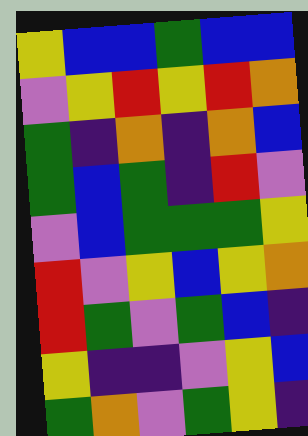[["yellow", "blue", "blue", "green", "blue", "blue"], ["violet", "yellow", "red", "yellow", "red", "orange"], ["green", "indigo", "orange", "indigo", "orange", "blue"], ["green", "blue", "green", "indigo", "red", "violet"], ["violet", "blue", "green", "green", "green", "yellow"], ["red", "violet", "yellow", "blue", "yellow", "orange"], ["red", "green", "violet", "green", "blue", "indigo"], ["yellow", "indigo", "indigo", "violet", "yellow", "blue"], ["green", "orange", "violet", "green", "yellow", "indigo"]]